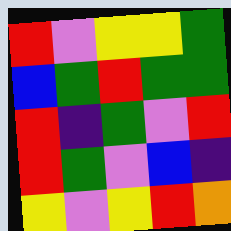[["red", "violet", "yellow", "yellow", "green"], ["blue", "green", "red", "green", "green"], ["red", "indigo", "green", "violet", "red"], ["red", "green", "violet", "blue", "indigo"], ["yellow", "violet", "yellow", "red", "orange"]]